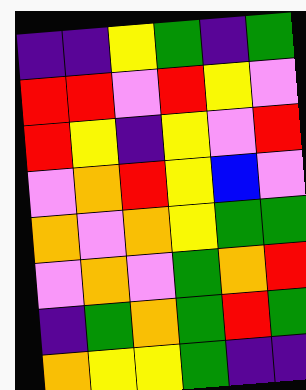[["indigo", "indigo", "yellow", "green", "indigo", "green"], ["red", "red", "violet", "red", "yellow", "violet"], ["red", "yellow", "indigo", "yellow", "violet", "red"], ["violet", "orange", "red", "yellow", "blue", "violet"], ["orange", "violet", "orange", "yellow", "green", "green"], ["violet", "orange", "violet", "green", "orange", "red"], ["indigo", "green", "orange", "green", "red", "green"], ["orange", "yellow", "yellow", "green", "indigo", "indigo"]]